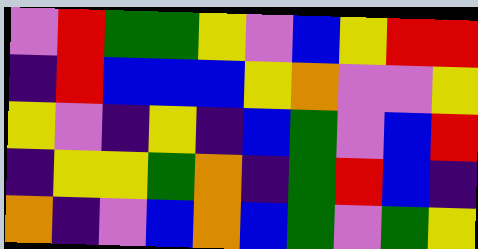[["violet", "red", "green", "green", "yellow", "violet", "blue", "yellow", "red", "red"], ["indigo", "red", "blue", "blue", "blue", "yellow", "orange", "violet", "violet", "yellow"], ["yellow", "violet", "indigo", "yellow", "indigo", "blue", "green", "violet", "blue", "red"], ["indigo", "yellow", "yellow", "green", "orange", "indigo", "green", "red", "blue", "indigo"], ["orange", "indigo", "violet", "blue", "orange", "blue", "green", "violet", "green", "yellow"]]